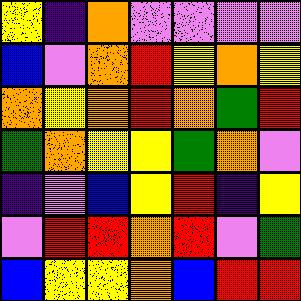[["yellow", "indigo", "orange", "violet", "violet", "violet", "violet"], ["blue", "violet", "orange", "red", "yellow", "orange", "yellow"], ["orange", "yellow", "orange", "red", "orange", "green", "red"], ["green", "orange", "yellow", "yellow", "green", "orange", "violet"], ["indigo", "violet", "blue", "yellow", "red", "indigo", "yellow"], ["violet", "red", "red", "orange", "red", "violet", "green"], ["blue", "yellow", "yellow", "orange", "blue", "red", "red"]]